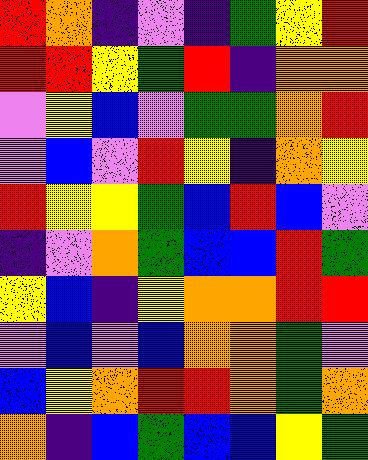[["red", "orange", "indigo", "violet", "indigo", "green", "yellow", "red"], ["red", "red", "yellow", "green", "red", "indigo", "orange", "orange"], ["violet", "yellow", "blue", "violet", "green", "green", "orange", "red"], ["violet", "blue", "violet", "red", "yellow", "indigo", "orange", "yellow"], ["red", "yellow", "yellow", "green", "blue", "red", "blue", "violet"], ["indigo", "violet", "orange", "green", "blue", "blue", "red", "green"], ["yellow", "blue", "indigo", "yellow", "orange", "orange", "red", "red"], ["violet", "blue", "violet", "blue", "orange", "orange", "green", "violet"], ["blue", "yellow", "orange", "red", "red", "orange", "green", "orange"], ["orange", "indigo", "blue", "green", "blue", "blue", "yellow", "green"]]